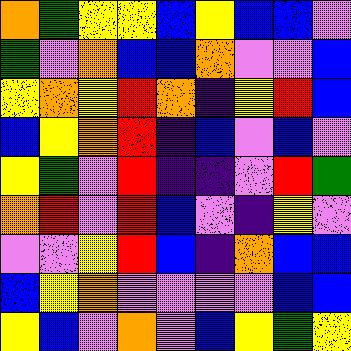[["orange", "green", "yellow", "yellow", "blue", "yellow", "blue", "blue", "violet"], ["green", "violet", "orange", "blue", "blue", "orange", "violet", "violet", "blue"], ["yellow", "orange", "yellow", "red", "orange", "indigo", "yellow", "red", "blue"], ["blue", "yellow", "orange", "red", "indigo", "blue", "violet", "blue", "violet"], ["yellow", "green", "violet", "red", "indigo", "indigo", "violet", "red", "green"], ["orange", "red", "violet", "red", "blue", "violet", "indigo", "yellow", "violet"], ["violet", "violet", "yellow", "red", "blue", "indigo", "orange", "blue", "blue"], ["blue", "yellow", "orange", "violet", "violet", "violet", "violet", "blue", "blue"], ["yellow", "blue", "violet", "orange", "violet", "blue", "yellow", "green", "yellow"]]